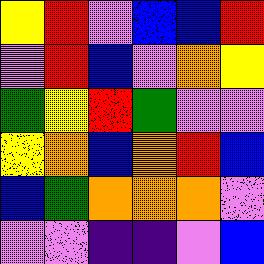[["yellow", "red", "violet", "blue", "blue", "red"], ["violet", "red", "blue", "violet", "orange", "yellow"], ["green", "yellow", "red", "green", "violet", "violet"], ["yellow", "orange", "blue", "orange", "red", "blue"], ["blue", "green", "orange", "orange", "orange", "violet"], ["violet", "violet", "indigo", "indigo", "violet", "blue"]]